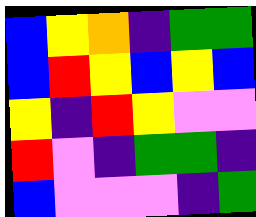[["blue", "yellow", "orange", "indigo", "green", "green"], ["blue", "red", "yellow", "blue", "yellow", "blue"], ["yellow", "indigo", "red", "yellow", "violet", "violet"], ["red", "violet", "indigo", "green", "green", "indigo"], ["blue", "violet", "violet", "violet", "indigo", "green"]]